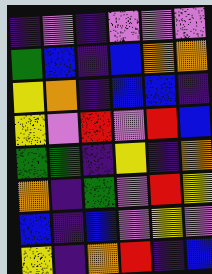[["indigo", "violet", "indigo", "violet", "violet", "violet"], ["green", "blue", "indigo", "blue", "orange", "orange"], ["yellow", "orange", "indigo", "blue", "blue", "indigo"], ["yellow", "violet", "red", "violet", "red", "blue"], ["green", "green", "indigo", "yellow", "indigo", "orange"], ["orange", "indigo", "green", "violet", "red", "yellow"], ["blue", "indigo", "blue", "violet", "yellow", "violet"], ["yellow", "indigo", "orange", "red", "indigo", "blue"]]